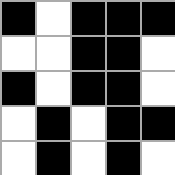[["black", "white", "black", "black", "black"], ["white", "white", "black", "black", "white"], ["black", "white", "black", "black", "white"], ["white", "black", "white", "black", "black"], ["white", "black", "white", "black", "white"]]